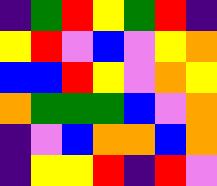[["indigo", "green", "red", "yellow", "green", "red", "indigo"], ["yellow", "red", "violet", "blue", "violet", "yellow", "orange"], ["blue", "blue", "red", "yellow", "violet", "orange", "yellow"], ["orange", "green", "green", "green", "blue", "violet", "orange"], ["indigo", "violet", "blue", "orange", "orange", "blue", "orange"], ["indigo", "yellow", "yellow", "red", "indigo", "red", "violet"]]